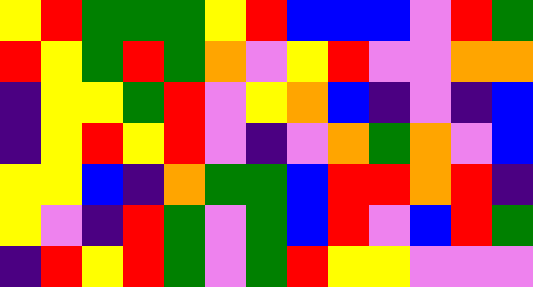[["yellow", "red", "green", "green", "green", "yellow", "red", "blue", "blue", "blue", "violet", "red", "green"], ["red", "yellow", "green", "red", "green", "orange", "violet", "yellow", "red", "violet", "violet", "orange", "orange"], ["indigo", "yellow", "yellow", "green", "red", "violet", "yellow", "orange", "blue", "indigo", "violet", "indigo", "blue"], ["indigo", "yellow", "red", "yellow", "red", "violet", "indigo", "violet", "orange", "green", "orange", "violet", "blue"], ["yellow", "yellow", "blue", "indigo", "orange", "green", "green", "blue", "red", "red", "orange", "red", "indigo"], ["yellow", "violet", "indigo", "red", "green", "violet", "green", "blue", "red", "violet", "blue", "red", "green"], ["indigo", "red", "yellow", "red", "green", "violet", "green", "red", "yellow", "yellow", "violet", "violet", "violet"]]